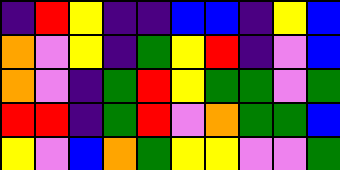[["indigo", "red", "yellow", "indigo", "indigo", "blue", "blue", "indigo", "yellow", "blue"], ["orange", "violet", "yellow", "indigo", "green", "yellow", "red", "indigo", "violet", "blue"], ["orange", "violet", "indigo", "green", "red", "yellow", "green", "green", "violet", "green"], ["red", "red", "indigo", "green", "red", "violet", "orange", "green", "green", "blue"], ["yellow", "violet", "blue", "orange", "green", "yellow", "yellow", "violet", "violet", "green"]]